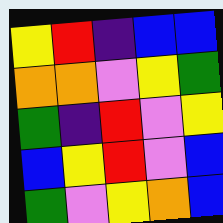[["yellow", "red", "indigo", "blue", "blue"], ["orange", "orange", "violet", "yellow", "green"], ["green", "indigo", "red", "violet", "yellow"], ["blue", "yellow", "red", "violet", "blue"], ["green", "violet", "yellow", "orange", "blue"]]